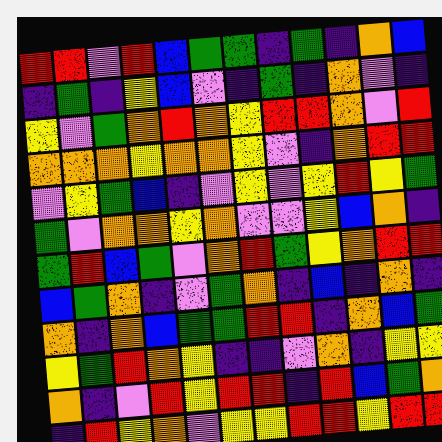[["red", "red", "violet", "red", "blue", "green", "green", "indigo", "green", "indigo", "orange", "blue"], ["indigo", "green", "indigo", "yellow", "blue", "violet", "indigo", "green", "indigo", "orange", "violet", "indigo"], ["yellow", "violet", "green", "orange", "red", "orange", "yellow", "red", "red", "orange", "violet", "red"], ["orange", "orange", "orange", "yellow", "orange", "orange", "yellow", "violet", "indigo", "orange", "red", "red"], ["violet", "yellow", "green", "blue", "indigo", "violet", "yellow", "violet", "yellow", "red", "yellow", "green"], ["green", "violet", "orange", "orange", "yellow", "orange", "violet", "violet", "yellow", "blue", "orange", "indigo"], ["green", "red", "blue", "green", "violet", "orange", "red", "green", "yellow", "orange", "red", "red"], ["blue", "green", "orange", "indigo", "violet", "green", "orange", "indigo", "blue", "indigo", "orange", "indigo"], ["orange", "indigo", "orange", "blue", "green", "green", "red", "red", "indigo", "orange", "blue", "green"], ["yellow", "green", "red", "orange", "yellow", "indigo", "indigo", "violet", "orange", "indigo", "yellow", "yellow"], ["orange", "indigo", "violet", "red", "yellow", "red", "red", "indigo", "red", "blue", "green", "orange"], ["indigo", "red", "yellow", "orange", "violet", "yellow", "yellow", "red", "red", "yellow", "red", "red"]]